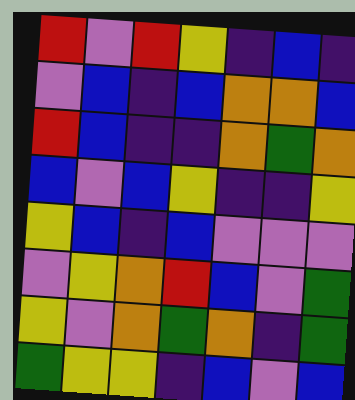[["red", "violet", "red", "yellow", "indigo", "blue", "indigo"], ["violet", "blue", "indigo", "blue", "orange", "orange", "blue"], ["red", "blue", "indigo", "indigo", "orange", "green", "orange"], ["blue", "violet", "blue", "yellow", "indigo", "indigo", "yellow"], ["yellow", "blue", "indigo", "blue", "violet", "violet", "violet"], ["violet", "yellow", "orange", "red", "blue", "violet", "green"], ["yellow", "violet", "orange", "green", "orange", "indigo", "green"], ["green", "yellow", "yellow", "indigo", "blue", "violet", "blue"]]